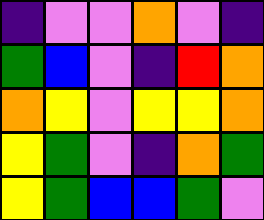[["indigo", "violet", "violet", "orange", "violet", "indigo"], ["green", "blue", "violet", "indigo", "red", "orange"], ["orange", "yellow", "violet", "yellow", "yellow", "orange"], ["yellow", "green", "violet", "indigo", "orange", "green"], ["yellow", "green", "blue", "blue", "green", "violet"]]